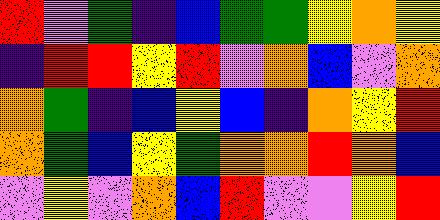[["red", "violet", "green", "indigo", "blue", "green", "green", "yellow", "orange", "yellow"], ["indigo", "red", "red", "yellow", "red", "violet", "orange", "blue", "violet", "orange"], ["orange", "green", "indigo", "blue", "yellow", "blue", "indigo", "orange", "yellow", "red"], ["orange", "green", "blue", "yellow", "green", "orange", "orange", "red", "orange", "blue"], ["violet", "yellow", "violet", "orange", "blue", "red", "violet", "violet", "yellow", "red"]]